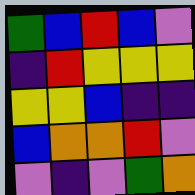[["green", "blue", "red", "blue", "violet"], ["indigo", "red", "yellow", "yellow", "yellow"], ["yellow", "yellow", "blue", "indigo", "indigo"], ["blue", "orange", "orange", "red", "violet"], ["violet", "indigo", "violet", "green", "orange"]]